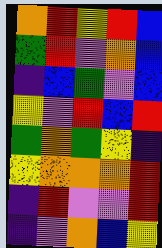[["orange", "red", "yellow", "red", "blue"], ["green", "red", "violet", "orange", "blue"], ["indigo", "blue", "green", "violet", "blue"], ["yellow", "violet", "red", "blue", "red"], ["green", "orange", "green", "yellow", "indigo"], ["yellow", "orange", "orange", "orange", "red"], ["indigo", "red", "violet", "violet", "red"], ["indigo", "violet", "orange", "blue", "yellow"]]